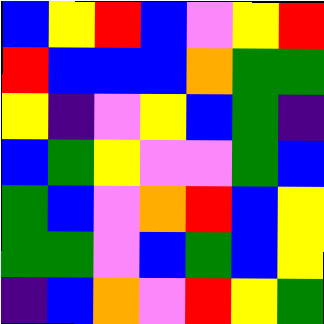[["blue", "yellow", "red", "blue", "violet", "yellow", "red"], ["red", "blue", "blue", "blue", "orange", "green", "green"], ["yellow", "indigo", "violet", "yellow", "blue", "green", "indigo"], ["blue", "green", "yellow", "violet", "violet", "green", "blue"], ["green", "blue", "violet", "orange", "red", "blue", "yellow"], ["green", "green", "violet", "blue", "green", "blue", "yellow"], ["indigo", "blue", "orange", "violet", "red", "yellow", "green"]]